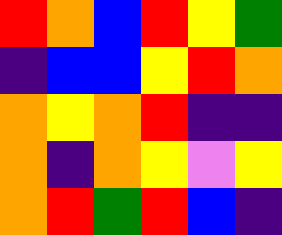[["red", "orange", "blue", "red", "yellow", "green"], ["indigo", "blue", "blue", "yellow", "red", "orange"], ["orange", "yellow", "orange", "red", "indigo", "indigo"], ["orange", "indigo", "orange", "yellow", "violet", "yellow"], ["orange", "red", "green", "red", "blue", "indigo"]]